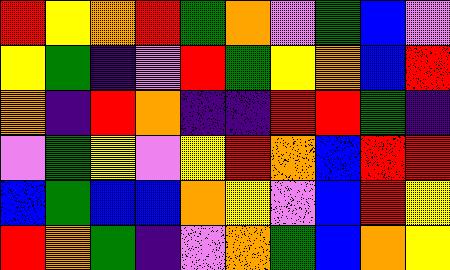[["red", "yellow", "orange", "red", "green", "orange", "violet", "green", "blue", "violet"], ["yellow", "green", "indigo", "violet", "red", "green", "yellow", "orange", "blue", "red"], ["orange", "indigo", "red", "orange", "indigo", "indigo", "red", "red", "green", "indigo"], ["violet", "green", "yellow", "violet", "yellow", "red", "orange", "blue", "red", "red"], ["blue", "green", "blue", "blue", "orange", "yellow", "violet", "blue", "red", "yellow"], ["red", "orange", "green", "indigo", "violet", "orange", "green", "blue", "orange", "yellow"]]